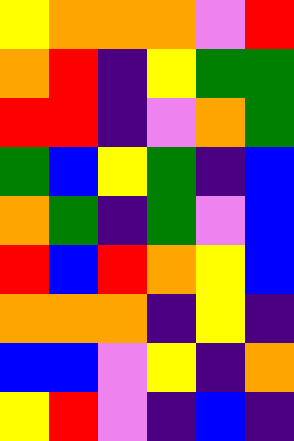[["yellow", "orange", "orange", "orange", "violet", "red"], ["orange", "red", "indigo", "yellow", "green", "green"], ["red", "red", "indigo", "violet", "orange", "green"], ["green", "blue", "yellow", "green", "indigo", "blue"], ["orange", "green", "indigo", "green", "violet", "blue"], ["red", "blue", "red", "orange", "yellow", "blue"], ["orange", "orange", "orange", "indigo", "yellow", "indigo"], ["blue", "blue", "violet", "yellow", "indigo", "orange"], ["yellow", "red", "violet", "indigo", "blue", "indigo"]]